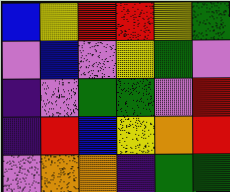[["blue", "yellow", "red", "red", "yellow", "green"], ["violet", "blue", "violet", "yellow", "green", "violet"], ["indigo", "violet", "green", "green", "violet", "red"], ["indigo", "red", "blue", "yellow", "orange", "red"], ["violet", "orange", "orange", "indigo", "green", "green"]]